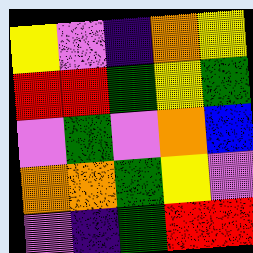[["yellow", "violet", "indigo", "orange", "yellow"], ["red", "red", "green", "yellow", "green"], ["violet", "green", "violet", "orange", "blue"], ["orange", "orange", "green", "yellow", "violet"], ["violet", "indigo", "green", "red", "red"]]